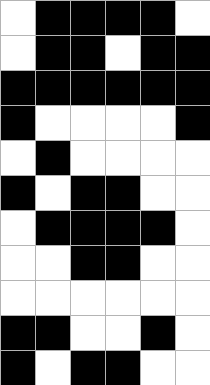[["white", "black", "black", "black", "black", "white"], ["white", "black", "black", "white", "black", "black"], ["black", "black", "black", "black", "black", "black"], ["black", "white", "white", "white", "white", "black"], ["white", "black", "white", "white", "white", "white"], ["black", "white", "black", "black", "white", "white"], ["white", "black", "black", "black", "black", "white"], ["white", "white", "black", "black", "white", "white"], ["white", "white", "white", "white", "white", "white"], ["black", "black", "white", "white", "black", "white"], ["black", "white", "black", "black", "white", "white"]]